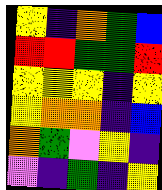[["yellow", "indigo", "orange", "green", "blue"], ["red", "red", "green", "green", "red"], ["yellow", "yellow", "yellow", "indigo", "yellow"], ["yellow", "orange", "orange", "indigo", "blue"], ["orange", "green", "violet", "yellow", "indigo"], ["violet", "indigo", "green", "indigo", "yellow"]]